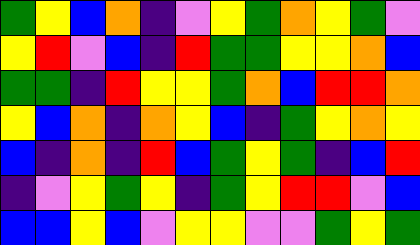[["green", "yellow", "blue", "orange", "indigo", "violet", "yellow", "green", "orange", "yellow", "green", "violet"], ["yellow", "red", "violet", "blue", "indigo", "red", "green", "green", "yellow", "yellow", "orange", "blue"], ["green", "green", "indigo", "red", "yellow", "yellow", "green", "orange", "blue", "red", "red", "orange"], ["yellow", "blue", "orange", "indigo", "orange", "yellow", "blue", "indigo", "green", "yellow", "orange", "yellow"], ["blue", "indigo", "orange", "indigo", "red", "blue", "green", "yellow", "green", "indigo", "blue", "red"], ["indigo", "violet", "yellow", "green", "yellow", "indigo", "green", "yellow", "red", "red", "violet", "blue"], ["blue", "blue", "yellow", "blue", "violet", "yellow", "yellow", "violet", "violet", "green", "yellow", "green"]]